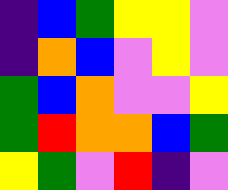[["indigo", "blue", "green", "yellow", "yellow", "violet"], ["indigo", "orange", "blue", "violet", "yellow", "violet"], ["green", "blue", "orange", "violet", "violet", "yellow"], ["green", "red", "orange", "orange", "blue", "green"], ["yellow", "green", "violet", "red", "indigo", "violet"]]